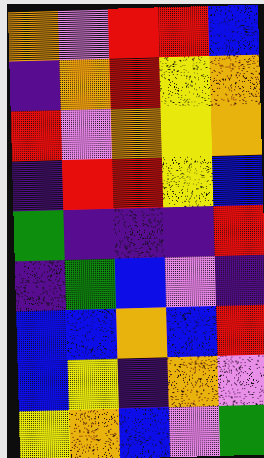[["orange", "violet", "red", "red", "blue"], ["indigo", "orange", "red", "yellow", "orange"], ["red", "violet", "orange", "yellow", "orange"], ["indigo", "red", "red", "yellow", "blue"], ["green", "indigo", "indigo", "indigo", "red"], ["indigo", "green", "blue", "violet", "indigo"], ["blue", "blue", "orange", "blue", "red"], ["blue", "yellow", "indigo", "orange", "violet"], ["yellow", "orange", "blue", "violet", "green"]]